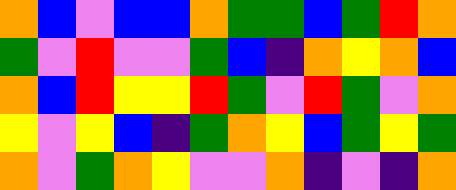[["orange", "blue", "violet", "blue", "blue", "orange", "green", "green", "blue", "green", "red", "orange"], ["green", "violet", "red", "violet", "violet", "green", "blue", "indigo", "orange", "yellow", "orange", "blue"], ["orange", "blue", "red", "yellow", "yellow", "red", "green", "violet", "red", "green", "violet", "orange"], ["yellow", "violet", "yellow", "blue", "indigo", "green", "orange", "yellow", "blue", "green", "yellow", "green"], ["orange", "violet", "green", "orange", "yellow", "violet", "violet", "orange", "indigo", "violet", "indigo", "orange"]]